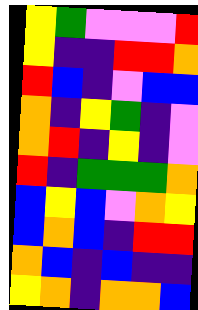[["yellow", "green", "violet", "violet", "violet", "red"], ["yellow", "indigo", "indigo", "red", "red", "orange"], ["red", "blue", "indigo", "violet", "blue", "blue"], ["orange", "indigo", "yellow", "green", "indigo", "violet"], ["orange", "red", "indigo", "yellow", "indigo", "violet"], ["red", "indigo", "green", "green", "green", "orange"], ["blue", "yellow", "blue", "violet", "orange", "yellow"], ["blue", "orange", "blue", "indigo", "red", "red"], ["orange", "blue", "indigo", "blue", "indigo", "indigo"], ["yellow", "orange", "indigo", "orange", "orange", "blue"]]